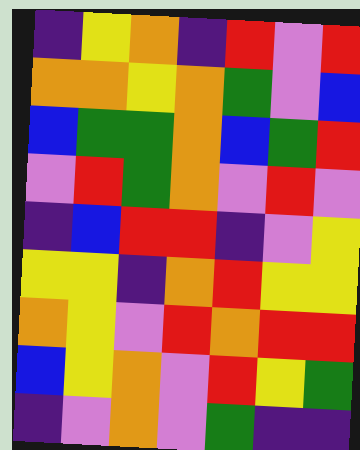[["indigo", "yellow", "orange", "indigo", "red", "violet", "red"], ["orange", "orange", "yellow", "orange", "green", "violet", "blue"], ["blue", "green", "green", "orange", "blue", "green", "red"], ["violet", "red", "green", "orange", "violet", "red", "violet"], ["indigo", "blue", "red", "red", "indigo", "violet", "yellow"], ["yellow", "yellow", "indigo", "orange", "red", "yellow", "yellow"], ["orange", "yellow", "violet", "red", "orange", "red", "red"], ["blue", "yellow", "orange", "violet", "red", "yellow", "green"], ["indigo", "violet", "orange", "violet", "green", "indigo", "indigo"]]